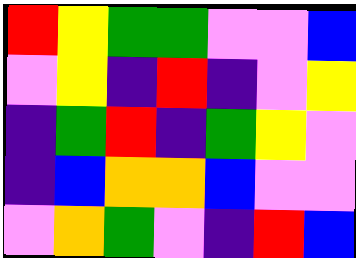[["red", "yellow", "green", "green", "violet", "violet", "blue"], ["violet", "yellow", "indigo", "red", "indigo", "violet", "yellow"], ["indigo", "green", "red", "indigo", "green", "yellow", "violet"], ["indigo", "blue", "orange", "orange", "blue", "violet", "violet"], ["violet", "orange", "green", "violet", "indigo", "red", "blue"]]